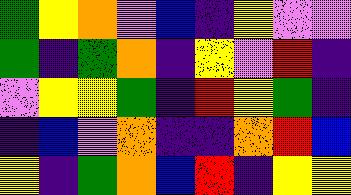[["green", "yellow", "orange", "violet", "blue", "indigo", "yellow", "violet", "violet"], ["green", "indigo", "green", "orange", "indigo", "yellow", "violet", "red", "indigo"], ["violet", "yellow", "yellow", "green", "indigo", "red", "yellow", "green", "indigo"], ["indigo", "blue", "violet", "orange", "indigo", "indigo", "orange", "red", "blue"], ["yellow", "indigo", "green", "orange", "blue", "red", "indigo", "yellow", "yellow"]]